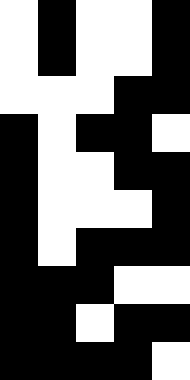[["white", "black", "white", "white", "black"], ["white", "black", "white", "white", "black"], ["white", "white", "white", "black", "black"], ["black", "white", "black", "black", "white"], ["black", "white", "white", "black", "black"], ["black", "white", "white", "white", "black"], ["black", "white", "black", "black", "black"], ["black", "black", "black", "white", "white"], ["black", "black", "white", "black", "black"], ["black", "black", "black", "black", "white"]]